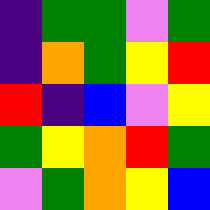[["indigo", "green", "green", "violet", "green"], ["indigo", "orange", "green", "yellow", "red"], ["red", "indigo", "blue", "violet", "yellow"], ["green", "yellow", "orange", "red", "green"], ["violet", "green", "orange", "yellow", "blue"]]